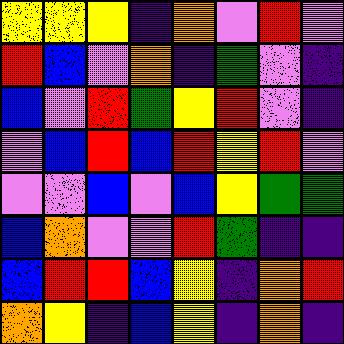[["yellow", "yellow", "yellow", "indigo", "orange", "violet", "red", "violet"], ["red", "blue", "violet", "orange", "indigo", "green", "violet", "indigo"], ["blue", "violet", "red", "green", "yellow", "red", "violet", "indigo"], ["violet", "blue", "red", "blue", "red", "yellow", "red", "violet"], ["violet", "violet", "blue", "violet", "blue", "yellow", "green", "green"], ["blue", "orange", "violet", "violet", "red", "green", "indigo", "indigo"], ["blue", "red", "red", "blue", "yellow", "indigo", "orange", "red"], ["orange", "yellow", "indigo", "blue", "yellow", "indigo", "orange", "indigo"]]